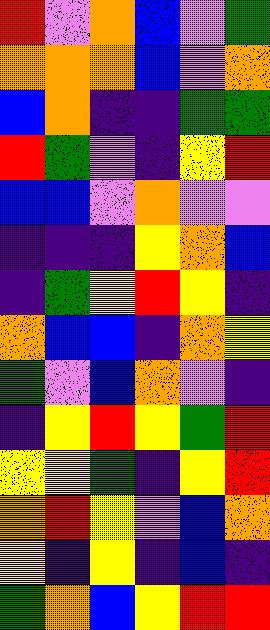[["red", "violet", "orange", "blue", "violet", "green"], ["orange", "orange", "orange", "blue", "violet", "orange"], ["blue", "orange", "indigo", "indigo", "green", "green"], ["red", "green", "violet", "indigo", "yellow", "red"], ["blue", "blue", "violet", "orange", "violet", "violet"], ["indigo", "indigo", "indigo", "yellow", "orange", "blue"], ["indigo", "green", "yellow", "red", "yellow", "indigo"], ["orange", "blue", "blue", "indigo", "orange", "yellow"], ["green", "violet", "blue", "orange", "violet", "indigo"], ["indigo", "yellow", "red", "yellow", "green", "red"], ["yellow", "yellow", "green", "indigo", "yellow", "red"], ["orange", "red", "yellow", "violet", "blue", "orange"], ["yellow", "indigo", "yellow", "indigo", "blue", "indigo"], ["green", "orange", "blue", "yellow", "red", "red"]]